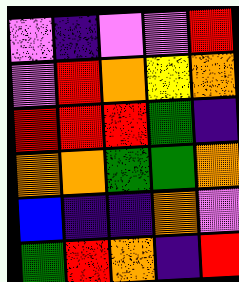[["violet", "indigo", "violet", "violet", "red"], ["violet", "red", "orange", "yellow", "orange"], ["red", "red", "red", "green", "indigo"], ["orange", "orange", "green", "green", "orange"], ["blue", "indigo", "indigo", "orange", "violet"], ["green", "red", "orange", "indigo", "red"]]